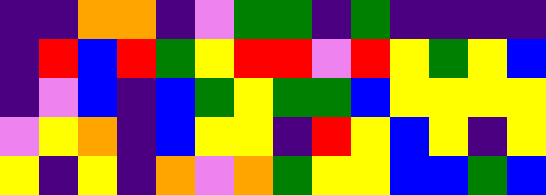[["indigo", "indigo", "orange", "orange", "indigo", "violet", "green", "green", "indigo", "green", "indigo", "indigo", "indigo", "indigo"], ["indigo", "red", "blue", "red", "green", "yellow", "red", "red", "violet", "red", "yellow", "green", "yellow", "blue"], ["indigo", "violet", "blue", "indigo", "blue", "green", "yellow", "green", "green", "blue", "yellow", "yellow", "yellow", "yellow"], ["violet", "yellow", "orange", "indigo", "blue", "yellow", "yellow", "indigo", "red", "yellow", "blue", "yellow", "indigo", "yellow"], ["yellow", "indigo", "yellow", "indigo", "orange", "violet", "orange", "green", "yellow", "yellow", "blue", "blue", "green", "blue"]]